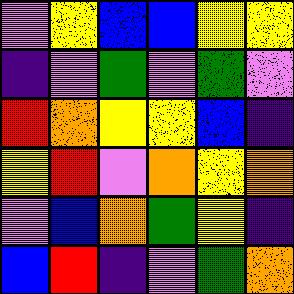[["violet", "yellow", "blue", "blue", "yellow", "yellow"], ["indigo", "violet", "green", "violet", "green", "violet"], ["red", "orange", "yellow", "yellow", "blue", "indigo"], ["yellow", "red", "violet", "orange", "yellow", "orange"], ["violet", "blue", "orange", "green", "yellow", "indigo"], ["blue", "red", "indigo", "violet", "green", "orange"]]